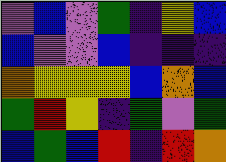[["violet", "blue", "violet", "green", "indigo", "yellow", "blue"], ["blue", "violet", "violet", "blue", "indigo", "indigo", "indigo"], ["orange", "yellow", "yellow", "yellow", "blue", "orange", "blue"], ["green", "red", "yellow", "indigo", "green", "violet", "green"], ["blue", "green", "blue", "red", "indigo", "red", "orange"]]